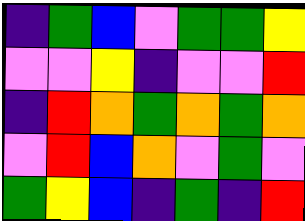[["indigo", "green", "blue", "violet", "green", "green", "yellow"], ["violet", "violet", "yellow", "indigo", "violet", "violet", "red"], ["indigo", "red", "orange", "green", "orange", "green", "orange"], ["violet", "red", "blue", "orange", "violet", "green", "violet"], ["green", "yellow", "blue", "indigo", "green", "indigo", "red"]]